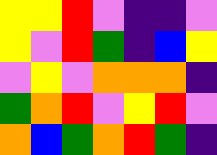[["yellow", "yellow", "red", "violet", "indigo", "indigo", "violet"], ["yellow", "violet", "red", "green", "indigo", "blue", "yellow"], ["violet", "yellow", "violet", "orange", "orange", "orange", "indigo"], ["green", "orange", "red", "violet", "yellow", "red", "violet"], ["orange", "blue", "green", "orange", "red", "green", "indigo"]]